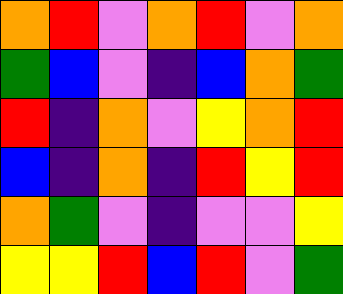[["orange", "red", "violet", "orange", "red", "violet", "orange"], ["green", "blue", "violet", "indigo", "blue", "orange", "green"], ["red", "indigo", "orange", "violet", "yellow", "orange", "red"], ["blue", "indigo", "orange", "indigo", "red", "yellow", "red"], ["orange", "green", "violet", "indigo", "violet", "violet", "yellow"], ["yellow", "yellow", "red", "blue", "red", "violet", "green"]]